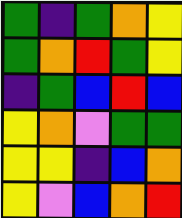[["green", "indigo", "green", "orange", "yellow"], ["green", "orange", "red", "green", "yellow"], ["indigo", "green", "blue", "red", "blue"], ["yellow", "orange", "violet", "green", "green"], ["yellow", "yellow", "indigo", "blue", "orange"], ["yellow", "violet", "blue", "orange", "red"]]